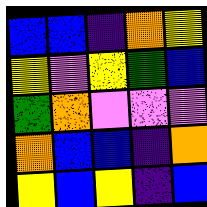[["blue", "blue", "indigo", "orange", "yellow"], ["yellow", "violet", "yellow", "green", "blue"], ["green", "orange", "violet", "violet", "violet"], ["orange", "blue", "blue", "indigo", "orange"], ["yellow", "blue", "yellow", "indigo", "blue"]]